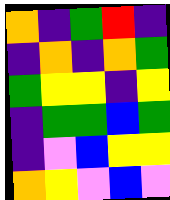[["orange", "indigo", "green", "red", "indigo"], ["indigo", "orange", "indigo", "orange", "green"], ["green", "yellow", "yellow", "indigo", "yellow"], ["indigo", "green", "green", "blue", "green"], ["indigo", "violet", "blue", "yellow", "yellow"], ["orange", "yellow", "violet", "blue", "violet"]]